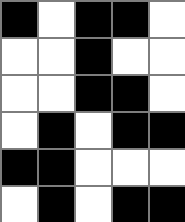[["black", "white", "black", "black", "white"], ["white", "white", "black", "white", "white"], ["white", "white", "black", "black", "white"], ["white", "black", "white", "black", "black"], ["black", "black", "white", "white", "white"], ["white", "black", "white", "black", "black"]]